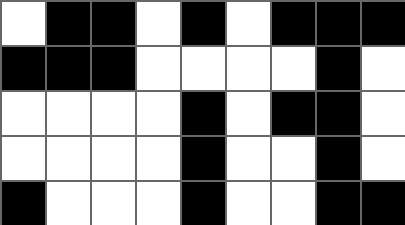[["white", "black", "black", "white", "black", "white", "black", "black", "black"], ["black", "black", "black", "white", "white", "white", "white", "black", "white"], ["white", "white", "white", "white", "black", "white", "black", "black", "white"], ["white", "white", "white", "white", "black", "white", "white", "black", "white"], ["black", "white", "white", "white", "black", "white", "white", "black", "black"]]